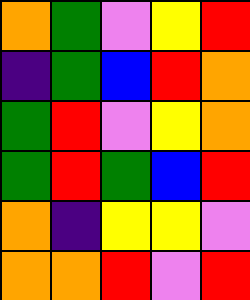[["orange", "green", "violet", "yellow", "red"], ["indigo", "green", "blue", "red", "orange"], ["green", "red", "violet", "yellow", "orange"], ["green", "red", "green", "blue", "red"], ["orange", "indigo", "yellow", "yellow", "violet"], ["orange", "orange", "red", "violet", "red"]]